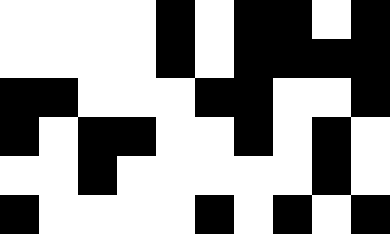[["white", "white", "white", "white", "black", "white", "black", "black", "white", "black"], ["white", "white", "white", "white", "black", "white", "black", "black", "black", "black"], ["black", "black", "white", "white", "white", "black", "black", "white", "white", "black"], ["black", "white", "black", "black", "white", "white", "black", "white", "black", "white"], ["white", "white", "black", "white", "white", "white", "white", "white", "black", "white"], ["black", "white", "white", "white", "white", "black", "white", "black", "white", "black"]]